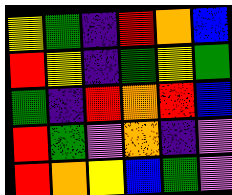[["yellow", "green", "indigo", "red", "orange", "blue"], ["red", "yellow", "indigo", "green", "yellow", "green"], ["green", "indigo", "red", "orange", "red", "blue"], ["red", "green", "violet", "orange", "indigo", "violet"], ["red", "orange", "yellow", "blue", "green", "violet"]]